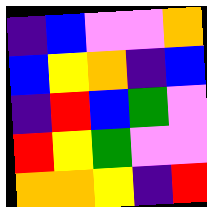[["indigo", "blue", "violet", "violet", "orange"], ["blue", "yellow", "orange", "indigo", "blue"], ["indigo", "red", "blue", "green", "violet"], ["red", "yellow", "green", "violet", "violet"], ["orange", "orange", "yellow", "indigo", "red"]]